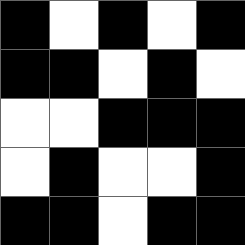[["black", "white", "black", "white", "black"], ["black", "black", "white", "black", "white"], ["white", "white", "black", "black", "black"], ["white", "black", "white", "white", "black"], ["black", "black", "white", "black", "black"]]